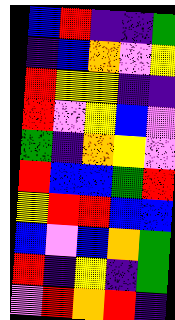[["blue", "red", "indigo", "indigo", "green"], ["indigo", "blue", "orange", "violet", "yellow"], ["red", "yellow", "yellow", "indigo", "indigo"], ["red", "violet", "yellow", "blue", "violet"], ["green", "indigo", "orange", "yellow", "violet"], ["red", "blue", "blue", "green", "red"], ["yellow", "red", "red", "blue", "blue"], ["blue", "violet", "blue", "orange", "green"], ["red", "indigo", "yellow", "indigo", "green"], ["violet", "red", "orange", "red", "indigo"]]